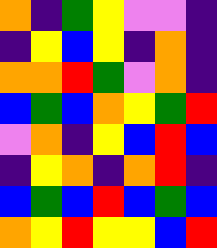[["orange", "indigo", "green", "yellow", "violet", "violet", "indigo"], ["indigo", "yellow", "blue", "yellow", "indigo", "orange", "indigo"], ["orange", "orange", "red", "green", "violet", "orange", "indigo"], ["blue", "green", "blue", "orange", "yellow", "green", "red"], ["violet", "orange", "indigo", "yellow", "blue", "red", "blue"], ["indigo", "yellow", "orange", "indigo", "orange", "red", "indigo"], ["blue", "green", "blue", "red", "blue", "green", "blue"], ["orange", "yellow", "red", "yellow", "yellow", "blue", "red"]]